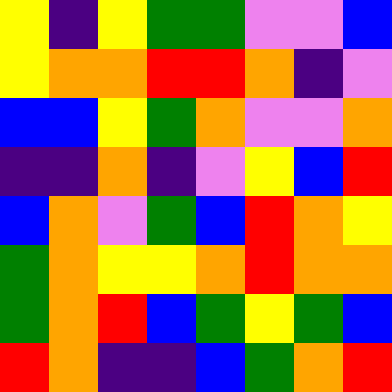[["yellow", "indigo", "yellow", "green", "green", "violet", "violet", "blue"], ["yellow", "orange", "orange", "red", "red", "orange", "indigo", "violet"], ["blue", "blue", "yellow", "green", "orange", "violet", "violet", "orange"], ["indigo", "indigo", "orange", "indigo", "violet", "yellow", "blue", "red"], ["blue", "orange", "violet", "green", "blue", "red", "orange", "yellow"], ["green", "orange", "yellow", "yellow", "orange", "red", "orange", "orange"], ["green", "orange", "red", "blue", "green", "yellow", "green", "blue"], ["red", "orange", "indigo", "indigo", "blue", "green", "orange", "red"]]